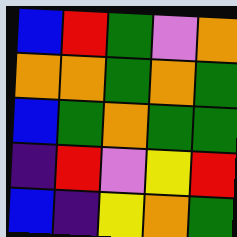[["blue", "red", "green", "violet", "orange"], ["orange", "orange", "green", "orange", "green"], ["blue", "green", "orange", "green", "green"], ["indigo", "red", "violet", "yellow", "red"], ["blue", "indigo", "yellow", "orange", "green"]]